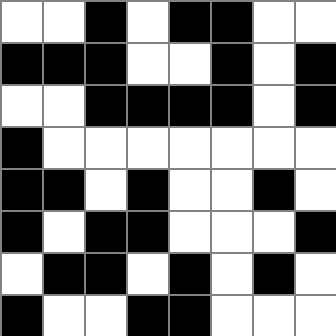[["white", "white", "black", "white", "black", "black", "white", "white"], ["black", "black", "black", "white", "white", "black", "white", "black"], ["white", "white", "black", "black", "black", "black", "white", "black"], ["black", "white", "white", "white", "white", "white", "white", "white"], ["black", "black", "white", "black", "white", "white", "black", "white"], ["black", "white", "black", "black", "white", "white", "white", "black"], ["white", "black", "black", "white", "black", "white", "black", "white"], ["black", "white", "white", "black", "black", "white", "white", "white"]]